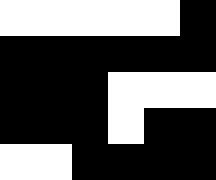[["white", "white", "white", "white", "white", "black"], ["black", "black", "black", "black", "black", "black"], ["black", "black", "black", "white", "white", "white"], ["black", "black", "black", "white", "black", "black"], ["white", "white", "black", "black", "black", "black"]]